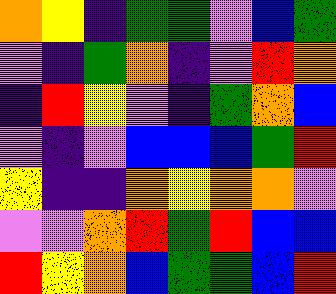[["orange", "yellow", "indigo", "green", "green", "violet", "blue", "green"], ["violet", "indigo", "green", "orange", "indigo", "violet", "red", "orange"], ["indigo", "red", "yellow", "violet", "indigo", "green", "orange", "blue"], ["violet", "indigo", "violet", "blue", "blue", "blue", "green", "red"], ["yellow", "indigo", "indigo", "orange", "yellow", "orange", "orange", "violet"], ["violet", "violet", "orange", "red", "green", "red", "blue", "blue"], ["red", "yellow", "orange", "blue", "green", "green", "blue", "red"]]